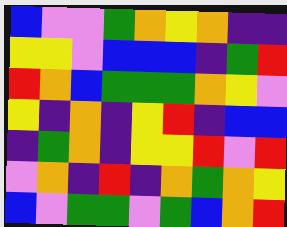[["blue", "violet", "violet", "green", "orange", "yellow", "orange", "indigo", "indigo"], ["yellow", "yellow", "violet", "blue", "blue", "blue", "indigo", "green", "red"], ["red", "orange", "blue", "green", "green", "green", "orange", "yellow", "violet"], ["yellow", "indigo", "orange", "indigo", "yellow", "red", "indigo", "blue", "blue"], ["indigo", "green", "orange", "indigo", "yellow", "yellow", "red", "violet", "red"], ["violet", "orange", "indigo", "red", "indigo", "orange", "green", "orange", "yellow"], ["blue", "violet", "green", "green", "violet", "green", "blue", "orange", "red"]]